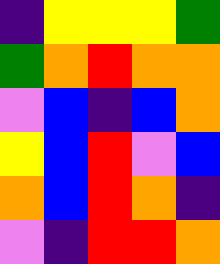[["indigo", "yellow", "yellow", "yellow", "green"], ["green", "orange", "red", "orange", "orange"], ["violet", "blue", "indigo", "blue", "orange"], ["yellow", "blue", "red", "violet", "blue"], ["orange", "blue", "red", "orange", "indigo"], ["violet", "indigo", "red", "red", "orange"]]